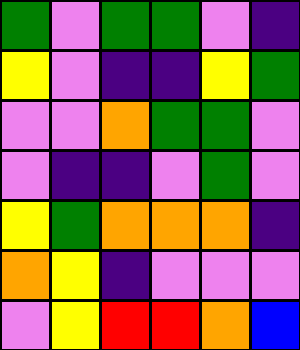[["green", "violet", "green", "green", "violet", "indigo"], ["yellow", "violet", "indigo", "indigo", "yellow", "green"], ["violet", "violet", "orange", "green", "green", "violet"], ["violet", "indigo", "indigo", "violet", "green", "violet"], ["yellow", "green", "orange", "orange", "orange", "indigo"], ["orange", "yellow", "indigo", "violet", "violet", "violet"], ["violet", "yellow", "red", "red", "orange", "blue"]]